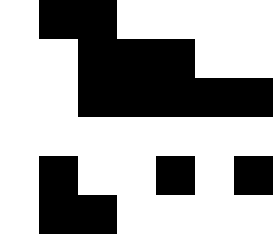[["white", "black", "black", "white", "white", "white", "white"], ["white", "white", "black", "black", "black", "white", "white"], ["white", "white", "black", "black", "black", "black", "black"], ["white", "white", "white", "white", "white", "white", "white"], ["white", "black", "white", "white", "black", "white", "black"], ["white", "black", "black", "white", "white", "white", "white"]]